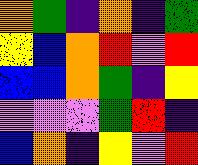[["orange", "green", "indigo", "orange", "indigo", "green"], ["yellow", "blue", "orange", "red", "violet", "red"], ["blue", "blue", "orange", "green", "indigo", "yellow"], ["violet", "violet", "violet", "green", "red", "indigo"], ["blue", "orange", "indigo", "yellow", "violet", "red"]]